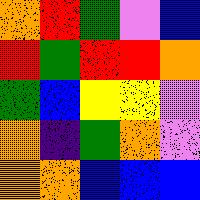[["orange", "red", "green", "violet", "blue"], ["red", "green", "red", "red", "orange"], ["green", "blue", "yellow", "yellow", "violet"], ["orange", "indigo", "green", "orange", "violet"], ["orange", "orange", "blue", "blue", "blue"]]